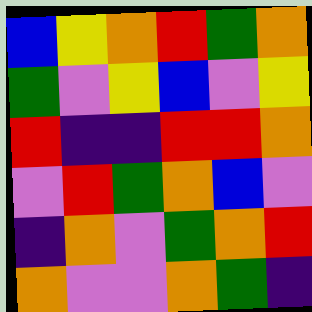[["blue", "yellow", "orange", "red", "green", "orange"], ["green", "violet", "yellow", "blue", "violet", "yellow"], ["red", "indigo", "indigo", "red", "red", "orange"], ["violet", "red", "green", "orange", "blue", "violet"], ["indigo", "orange", "violet", "green", "orange", "red"], ["orange", "violet", "violet", "orange", "green", "indigo"]]